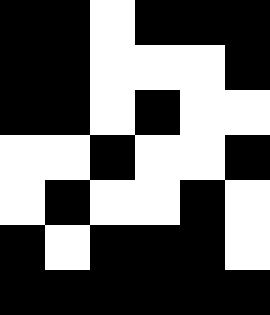[["black", "black", "white", "black", "black", "black"], ["black", "black", "white", "white", "white", "black"], ["black", "black", "white", "black", "white", "white"], ["white", "white", "black", "white", "white", "black"], ["white", "black", "white", "white", "black", "white"], ["black", "white", "black", "black", "black", "white"], ["black", "black", "black", "black", "black", "black"]]